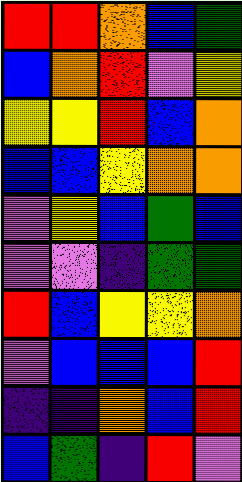[["red", "red", "orange", "blue", "green"], ["blue", "orange", "red", "violet", "yellow"], ["yellow", "yellow", "red", "blue", "orange"], ["blue", "blue", "yellow", "orange", "orange"], ["violet", "yellow", "blue", "green", "blue"], ["violet", "violet", "indigo", "green", "green"], ["red", "blue", "yellow", "yellow", "orange"], ["violet", "blue", "blue", "blue", "red"], ["indigo", "indigo", "orange", "blue", "red"], ["blue", "green", "indigo", "red", "violet"]]